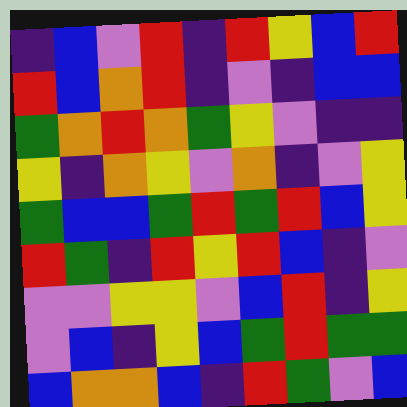[["indigo", "blue", "violet", "red", "indigo", "red", "yellow", "blue", "red"], ["red", "blue", "orange", "red", "indigo", "violet", "indigo", "blue", "blue"], ["green", "orange", "red", "orange", "green", "yellow", "violet", "indigo", "indigo"], ["yellow", "indigo", "orange", "yellow", "violet", "orange", "indigo", "violet", "yellow"], ["green", "blue", "blue", "green", "red", "green", "red", "blue", "yellow"], ["red", "green", "indigo", "red", "yellow", "red", "blue", "indigo", "violet"], ["violet", "violet", "yellow", "yellow", "violet", "blue", "red", "indigo", "yellow"], ["violet", "blue", "indigo", "yellow", "blue", "green", "red", "green", "green"], ["blue", "orange", "orange", "blue", "indigo", "red", "green", "violet", "blue"]]